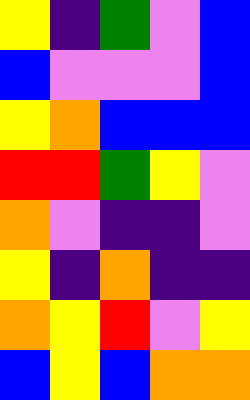[["yellow", "indigo", "green", "violet", "blue"], ["blue", "violet", "violet", "violet", "blue"], ["yellow", "orange", "blue", "blue", "blue"], ["red", "red", "green", "yellow", "violet"], ["orange", "violet", "indigo", "indigo", "violet"], ["yellow", "indigo", "orange", "indigo", "indigo"], ["orange", "yellow", "red", "violet", "yellow"], ["blue", "yellow", "blue", "orange", "orange"]]